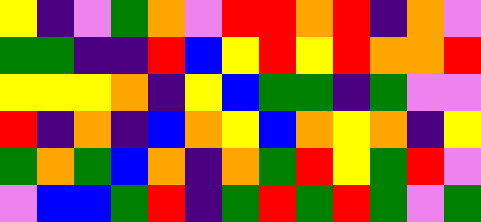[["yellow", "indigo", "violet", "green", "orange", "violet", "red", "red", "orange", "red", "indigo", "orange", "violet"], ["green", "green", "indigo", "indigo", "red", "blue", "yellow", "red", "yellow", "red", "orange", "orange", "red"], ["yellow", "yellow", "yellow", "orange", "indigo", "yellow", "blue", "green", "green", "indigo", "green", "violet", "violet"], ["red", "indigo", "orange", "indigo", "blue", "orange", "yellow", "blue", "orange", "yellow", "orange", "indigo", "yellow"], ["green", "orange", "green", "blue", "orange", "indigo", "orange", "green", "red", "yellow", "green", "red", "violet"], ["violet", "blue", "blue", "green", "red", "indigo", "green", "red", "green", "red", "green", "violet", "green"]]